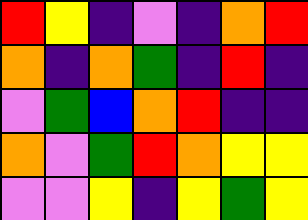[["red", "yellow", "indigo", "violet", "indigo", "orange", "red"], ["orange", "indigo", "orange", "green", "indigo", "red", "indigo"], ["violet", "green", "blue", "orange", "red", "indigo", "indigo"], ["orange", "violet", "green", "red", "orange", "yellow", "yellow"], ["violet", "violet", "yellow", "indigo", "yellow", "green", "yellow"]]